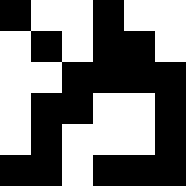[["black", "white", "white", "black", "white", "white"], ["white", "black", "white", "black", "black", "white"], ["white", "white", "black", "black", "black", "black"], ["white", "black", "black", "white", "white", "black"], ["white", "black", "white", "white", "white", "black"], ["black", "black", "white", "black", "black", "black"]]